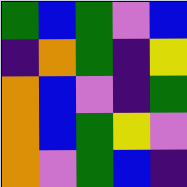[["green", "blue", "green", "violet", "blue"], ["indigo", "orange", "green", "indigo", "yellow"], ["orange", "blue", "violet", "indigo", "green"], ["orange", "blue", "green", "yellow", "violet"], ["orange", "violet", "green", "blue", "indigo"]]